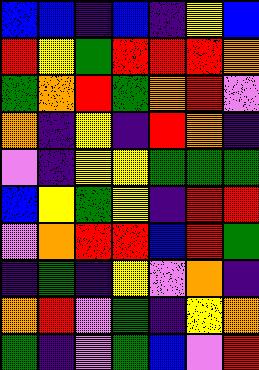[["blue", "blue", "indigo", "blue", "indigo", "yellow", "blue"], ["red", "yellow", "green", "red", "red", "red", "orange"], ["green", "orange", "red", "green", "orange", "red", "violet"], ["orange", "indigo", "yellow", "indigo", "red", "orange", "indigo"], ["violet", "indigo", "yellow", "yellow", "green", "green", "green"], ["blue", "yellow", "green", "yellow", "indigo", "red", "red"], ["violet", "orange", "red", "red", "blue", "red", "green"], ["indigo", "green", "indigo", "yellow", "violet", "orange", "indigo"], ["orange", "red", "violet", "green", "indigo", "yellow", "orange"], ["green", "indigo", "violet", "green", "blue", "violet", "red"]]